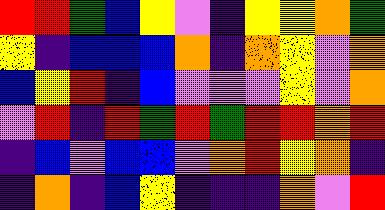[["red", "red", "green", "blue", "yellow", "violet", "indigo", "yellow", "yellow", "orange", "green"], ["yellow", "indigo", "blue", "blue", "blue", "orange", "indigo", "orange", "yellow", "violet", "orange"], ["blue", "yellow", "red", "indigo", "blue", "violet", "violet", "violet", "yellow", "violet", "orange"], ["violet", "red", "indigo", "red", "green", "red", "green", "red", "red", "orange", "red"], ["indigo", "blue", "violet", "blue", "blue", "violet", "orange", "red", "yellow", "orange", "indigo"], ["indigo", "orange", "indigo", "blue", "yellow", "indigo", "indigo", "indigo", "orange", "violet", "red"]]